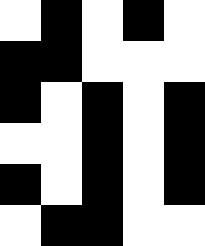[["white", "black", "white", "black", "white"], ["black", "black", "white", "white", "white"], ["black", "white", "black", "white", "black"], ["white", "white", "black", "white", "black"], ["black", "white", "black", "white", "black"], ["white", "black", "black", "white", "white"]]